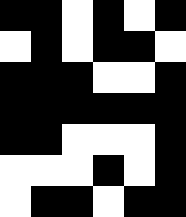[["black", "black", "white", "black", "white", "black"], ["white", "black", "white", "black", "black", "white"], ["black", "black", "black", "white", "white", "black"], ["black", "black", "black", "black", "black", "black"], ["black", "black", "white", "white", "white", "black"], ["white", "white", "white", "black", "white", "black"], ["white", "black", "black", "white", "black", "black"]]